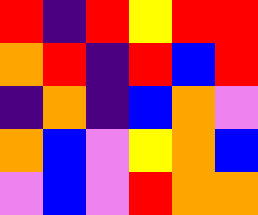[["red", "indigo", "red", "yellow", "red", "red"], ["orange", "red", "indigo", "red", "blue", "red"], ["indigo", "orange", "indigo", "blue", "orange", "violet"], ["orange", "blue", "violet", "yellow", "orange", "blue"], ["violet", "blue", "violet", "red", "orange", "orange"]]